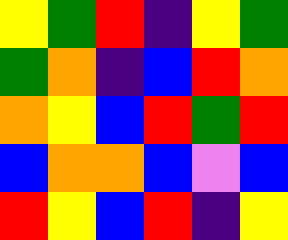[["yellow", "green", "red", "indigo", "yellow", "green"], ["green", "orange", "indigo", "blue", "red", "orange"], ["orange", "yellow", "blue", "red", "green", "red"], ["blue", "orange", "orange", "blue", "violet", "blue"], ["red", "yellow", "blue", "red", "indigo", "yellow"]]